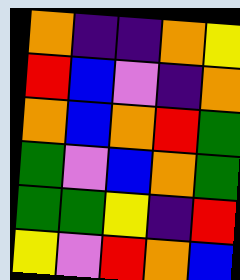[["orange", "indigo", "indigo", "orange", "yellow"], ["red", "blue", "violet", "indigo", "orange"], ["orange", "blue", "orange", "red", "green"], ["green", "violet", "blue", "orange", "green"], ["green", "green", "yellow", "indigo", "red"], ["yellow", "violet", "red", "orange", "blue"]]